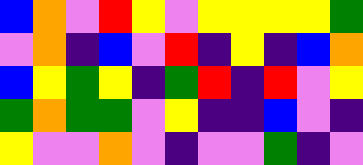[["blue", "orange", "violet", "red", "yellow", "violet", "yellow", "yellow", "yellow", "yellow", "green"], ["violet", "orange", "indigo", "blue", "violet", "red", "indigo", "yellow", "indigo", "blue", "orange"], ["blue", "yellow", "green", "yellow", "indigo", "green", "red", "indigo", "red", "violet", "yellow"], ["green", "orange", "green", "green", "violet", "yellow", "indigo", "indigo", "blue", "violet", "indigo"], ["yellow", "violet", "violet", "orange", "violet", "indigo", "violet", "violet", "green", "indigo", "violet"]]